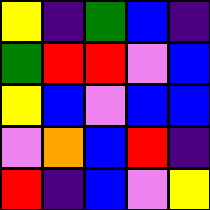[["yellow", "indigo", "green", "blue", "indigo"], ["green", "red", "red", "violet", "blue"], ["yellow", "blue", "violet", "blue", "blue"], ["violet", "orange", "blue", "red", "indigo"], ["red", "indigo", "blue", "violet", "yellow"]]